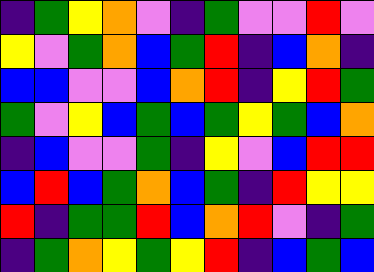[["indigo", "green", "yellow", "orange", "violet", "indigo", "green", "violet", "violet", "red", "violet"], ["yellow", "violet", "green", "orange", "blue", "green", "red", "indigo", "blue", "orange", "indigo"], ["blue", "blue", "violet", "violet", "blue", "orange", "red", "indigo", "yellow", "red", "green"], ["green", "violet", "yellow", "blue", "green", "blue", "green", "yellow", "green", "blue", "orange"], ["indigo", "blue", "violet", "violet", "green", "indigo", "yellow", "violet", "blue", "red", "red"], ["blue", "red", "blue", "green", "orange", "blue", "green", "indigo", "red", "yellow", "yellow"], ["red", "indigo", "green", "green", "red", "blue", "orange", "red", "violet", "indigo", "green"], ["indigo", "green", "orange", "yellow", "green", "yellow", "red", "indigo", "blue", "green", "blue"]]